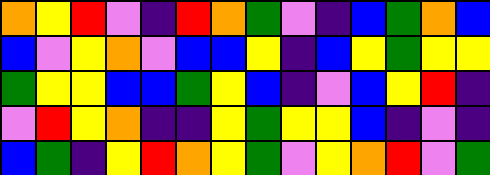[["orange", "yellow", "red", "violet", "indigo", "red", "orange", "green", "violet", "indigo", "blue", "green", "orange", "blue"], ["blue", "violet", "yellow", "orange", "violet", "blue", "blue", "yellow", "indigo", "blue", "yellow", "green", "yellow", "yellow"], ["green", "yellow", "yellow", "blue", "blue", "green", "yellow", "blue", "indigo", "violet", "blue", "yellow", "red", "indigo"], ["violet", "red", "yellow", "orange", "indigo", "indigo", "yellow", "green", "yellow", "yellow", "blue", "indigo", "violet", "indigo"], ["blue", "green", "indigo", "yellow", "red", "orange", "yellow", "green", "violet", "yellow", "orange", "red", "violet", "green"]]